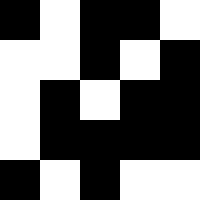[["black", "white", "black", "black", "white"], ["white", "white", "black", "white", "black"], ["white", "black", "white", "black", "black"], ["white", "black", "black", "black", "black"], ["black", "white", "black", "white", "white"]]